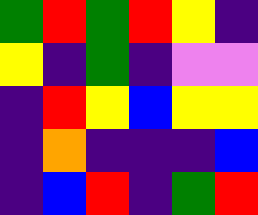[["green", "red", "green", "red", "yellow", "indigo"], ["yellow", "indigo", "green", "indigo", "violet", "violet"], ["indigo", "red", "yellow", "blue", "yellow", "yellow"], ["indigo", "orange", "indigo", "indigo", "indigo", "blue"], ["indigo", "blue", "red", "indigo", "green", "red"]]